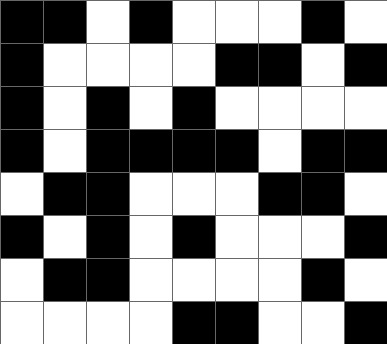[["black", "black", "white", "black", "white", "white", "white", "black", "white"], ["black", "white", "white", "white", "white", "black", "black", "white", "black"], ["black", "white", "black", "white", "black", "white", "white", "white", "white"], ["black", "white", "black", "black", "black", "black", "white", "black", "black"], ["white", "black", "black", "white", "white", "white", "black", "black", "white"], ["black", "white", "black", "white", "black", "white", "white", "white", "black"], ["white", "black", "black", "white", "white", "white", "white", "black", "white"], ["white", "white", "white", "white", "black", "black", "white", "white", "black"]]